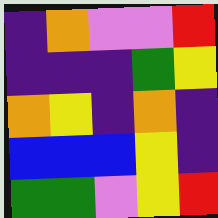[["indigo", "orange", "violet", "violet", "red"], ["indigo", "indigo", "indigo", "green", "yellow"], ["orange", "yellow", "indigo", "orange", "indigo"], ["blue", "blue", "blue", "yellow", "indigo"], ["green", "green", "violet", "yellow", "red"]]